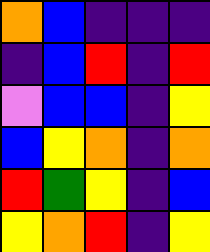[["orange", "blue", "indigo", "indigo", "indigo"], ["indigo", "blue", "red", "indigo", "red"], ["violet", "blue", "blue", "indigo", "yellow"], ["blue", "yellow", "orange", "indigo", "orange"], ["red", "green", "yellow", "indigo", "blue"], ["yellow", "orange", "red", "indigo", "yellow"]]